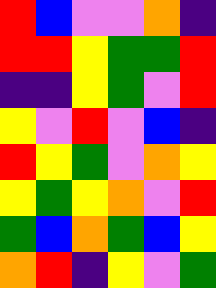[["red", "blue", "violet", "violet", "orange", "indigo"], ["red", "red", "yellow", "green", "green", "red"], ["indigo", "indigo", "yellow", "green", "violet", "red"], ["yellow", "violet", "red", "violet", "blue", "indigo"], ["red", "yellow", "green", "violet", "orange", "yellow"], ["yellow", "green", "yellow", "orange", "violet", "red"], ["green", "blue", "orange", "green", "blue", "yellow"], ["orange", "red", "indigo", "yellow", "violet", "green"]]